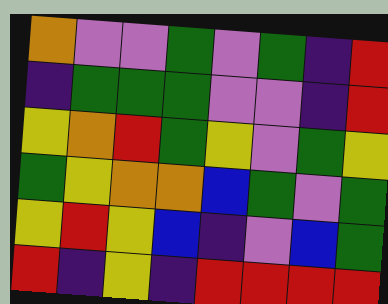[["orange", "violet", "violet", "green", "violet", "green", "indigo", "red"], ["indigo", "green", "green", "green", "violet", "violet", "indigo", "red"], ["yellow", "orange", "red", "green", "yellow", "violet", "green", "yellow"], ["green", "yellow", "orange", "orange", "blue", "green", "violet", "green"], ["yellow", "red", "yellow", "blue", "indigo", "violet", "blue", "green"], ["red", "indigo", "yellow", "indigo", "red", "red", "red", "red"]]